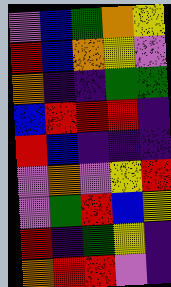[["violet", "blue", "green", "orange", "yellow"], ["red", "blue", "orange", "yellow", "violet"], ["orange", "indigo", "indigo", "green", "green"], ["blue", "red", "red", "red", "indigo"], ["red", "blue", "indigo", "indigo", "indigo"], ["violet", "orange", "violet", "yellow", "red"], ["violet", "green", "red", "blue", "yellow"], ["red", "indigo", "green", "yellow", "indigo"], ["orange", "red", "red", "violet", "indigo"]]